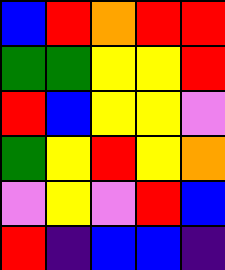[["blue", "red", "orange", "red", "red"], ["green", "green", "yellow", "yellow", "red"], ["red", "blue", "yellow", "yellow", "violet"], ["green", "yellow", "red", "yellow", "orange"], ["violet", "yellow", "violet", "red", "blue"], ["red", "indigo", "blue", "blue", "indigo"]]